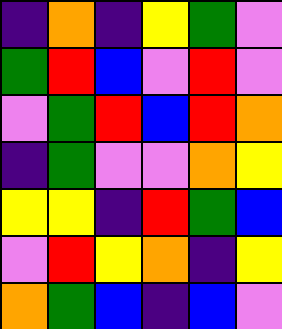[["indigo", "orange", "indigo", "yellow", "green", "violet"], ["green", "red", "blue", "violet", "red", "violet"], ["violet", "green", "red", "blue", "red", "orange"], ["indigo", "green", "violet", "violet", "orange", "yellow"], ["yellow", "yellow", "indigo", "red", "green", "blue"], ["violet", "red", "yellow", "orange", "indigo", "yellow"], ["orange", "green", "blue", "indigo", "blue", "violet"]]